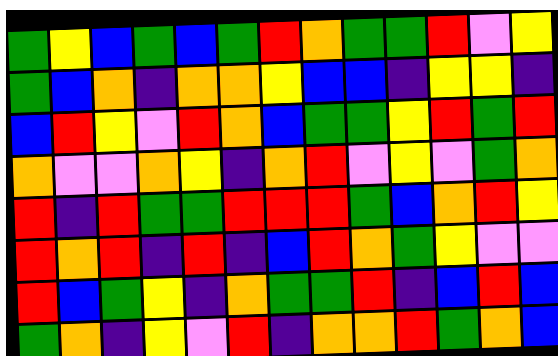[["green", "yellow", "blue", "green", "blue", "green", "red", "orange", "green", "green", "red", "violet", "yellow"], ["green", "blue", "orange", "indigo", "orange", "orange", "yellow", "blue", "blue", "indigo", "yellow", "yellow", "indigo"], ["blue", "red", "yellow", "violet", "red", "orange", "blue", "green", "green", "yellow", "red", "green", "red"], ["orange", "violet", "violet", "orange", "yellow", "indigo", "orange", "red", "violet", "yellow", "violet", "green", "orange"], ["red", "indigo", "red", "green", "green", "red", "red", "red", "green", "blue", "orange", "red", "yellow"], ["red", "orange", "red", "indigo", "red", "indigo", "blue", "red", "orange", "green", "yellow", "violet", "violet"], ["red", "blue", "green", "yellow", "indigo", "orange", "green", "green", "red", "indigo", "blue", "red", "blue"], ["green", "orange", "indigo", "yellow", "violet", "red", "indigo", "orange", "orange", "red", "green", "orange", "blue"]]